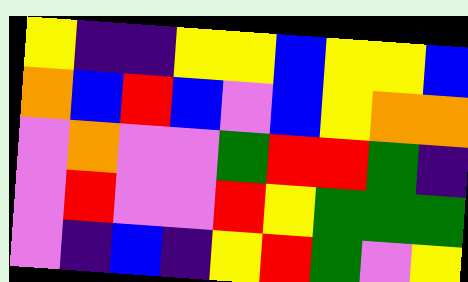[["yellow", "indigo", "indigo", "yellow", "yellow", "blue", "yellow", "yellow", "blue"], ["orange", "blue", "red", "blue", "violet", "blue", "yellow", "orange", "orange"], ["violet", "orange", "violet", "violet", "green", "red", "red", "green", "indigo"], ["violet", "red", "violet", "violet", "red", "yellow", "green", "green", "green"], ["violet", "indigo", "blue", "indigo", "yellow", "red", "green", "violet", "yellow"]]